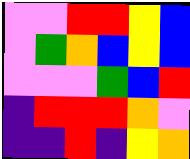[["violet", "violet", "red", "red", "yellow", "blue"], ["violet", "green", "orange", "blue", "yellow", "blue"], ["violet", "violet", "violet", "green", "blue", "red"], ["indigo", "red", "red", "red", "orange", "violet"], ["indigo", "indigo", "red", "indigo", "yellow", "orange"]]